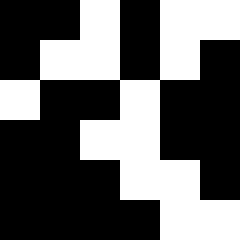[["black", "black", "white", "black", "white", "white"], ["black", "white", "white", "black", "white", "black"], ["white", "black", "black", "white", "black", "black"], ["black", "black", "white", "white", "black", "black"], ["black", "black", "black", "white", "white", "black"], ["black", "black", "black", "black", "white", "white"]]